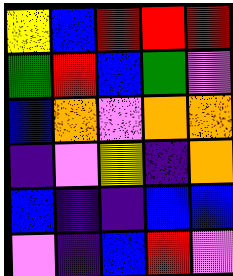[["yellow", "blue", "red", "red", "red"], ["green", "red", "blue", "green", "violet"], ["blue", "orange", "violet", "orange", "orange"], ["indigo", "violet", "yellow", "indigo", "orange"], ["blue", "indigo", "indigo", "blue", "blue"], ["violet", "indigo", "blue", "red", "violet"]]